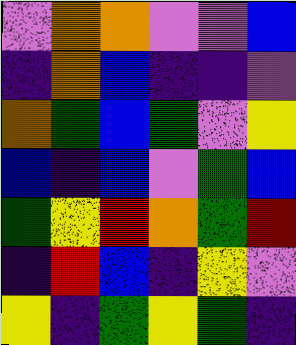[["violet", "orange", "orange", "violet", "violet", "blue"], ["indigo", "orange", "blue", "indigo", "indigo", "violet"], ["orange", "green", "blue", "green", "violet", "yellow"], ["blue", "indigo", "blue", "violet", "green", "blue"], ["green", "yellow", "red", "orange", "green", "red"], ["indigo", "red", "blue", "indigo", "yellow", "violet"], ["yellow", "indigo", "green", "yellow", "green", "indigo"]]